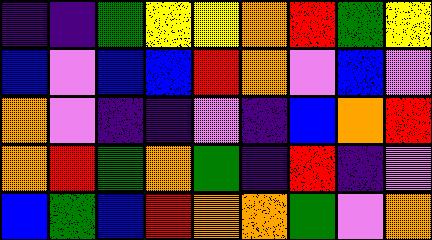[["indigo", "indigo", "green", "yellow", "yellow", "orange", "red", "green", "yellow"], ["blue", "violet", "blue", "blue", "red", "orange", "violet", "blue", "violet"], ["orange", "violet", "indigo", "indigo", "violet", "indigo", "blue", "orange", "red"], ["orange", "red", "green", "orange", "green", "indigo", "red", "indigo", "violet"], ["blue", "green", "blue", "red", "orange", "orange", "green", "violet", "orange"]]